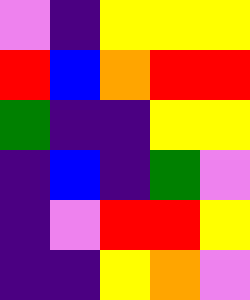[["violet", "indigo", "yellow", "yellow", "yellow"], ["red", "blue", "orange", "red", "red"], ["green", "indigo", "indigo", "yellow", "yellow"], ["indigo", "blue", "indigo", "green", "violet"], ["indigo", "violet", "red", "red", "yellow"], ["indigo", "indigo", "yellow", "orange", "violet"]]